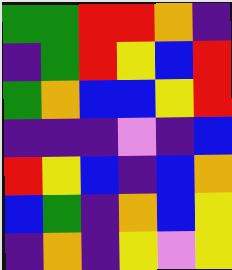[["green", "green", "red", "red", "orange", "indigo"], ["indigo", "green", "red", "yellow", "blue", "red"], ["green", "orange", "blue", "blue", "yellow", "red"], ["indigo", "indigo", "indigo", "violet", "indigo", "blue"], ["red", "yellow", "blue", "indigo", "blue", "orange"], ["blue", "green", "indigo", "orange", "blue", "yellow"], ["indigo", "orange", "indigo", "yellow", "violet", "yellow"]]